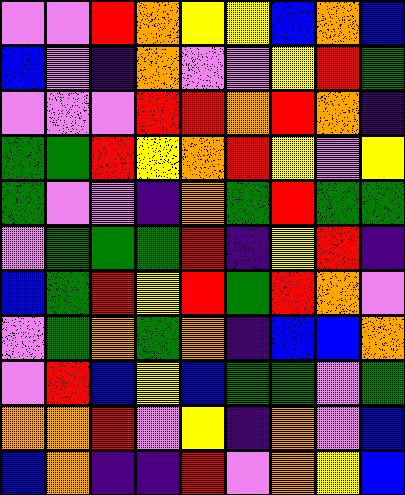[["violet", "violet", "red", "orange", "yellow", "yellow", "blue", "orange", "blue"], ["blue", "violet", "indigo", "orange", "violet", "violet", "yellow", "red", "green"], ["violet", "violet", "violet", "red", "red", "orange", "red", "orange", "indigo"], ["green", "green", "red", "yellow", "orange", "red", "yellow", "violet", "yellow"], ["green", "violet", "violet", "indigo", "orange", "green", "red", "green", "green"], ["violet", "green", "green", "green", "red", "indigo", "yellow", "red", "indigo"], ["blue", "green", "red", "yellow", "red", "green", "red", "orange", "violet"], ["violet", "green", "orange", "green", "orange", "indigo", "blue", "blue", "orange"], ["violet", "red", "blue", "yellow", "blue", "green", "green", "violet", "green"], ["orange", "orange", "red", "violet", "yellow", "indigo", "orange", "violet", "blue"], ["blue", "orange", "indigo", "indigo", "red", "violet", "orange", "yellow", "blue"]]